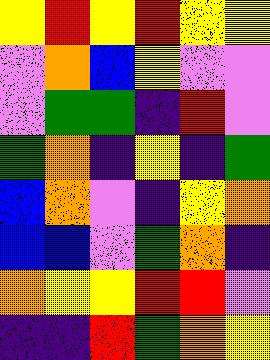[["yellow", "red", "yellow", "red", "yellow", "yellow"], ["violet", "orange", "blue", "yellow", "violet", "violet"], ["violet", "green", "green", "indigo", "red", "violet"], ["green", "orange", "indigo", "yellow", "indigo", "green"], ["blue", "orange", "violet", "indigo", "yellow", "orange"], ["blue", "blue", "violet", "green", "orange", "indigo"], ["orange", "yellow", "yellow", "red", "red", "violet"], ["indigo", "indigo", "red", "green", "orange", "yellow"]]